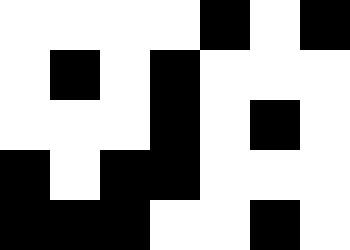[["white", "white", "white", "white", "black", "white", "black"], ["white", "black", "white", "black", "white", "white", "white"], ["white", "white", "white", "black", "white", "black", "white"], ["black", "white", "black", "black", "white", "white", "white"], ["black", "black", "black", "white", "white", "black", "white"]]